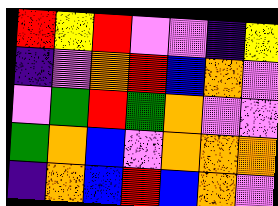[["red", "yellow", "red", "violet", "violet", "indigo", "yellow"], ["indigo", "violet", "orange", "red", "blue", "orange", "violet"], ["violet", "green", "red", "green", "orange", "violet", "violet"], ["green", "orange", "blue", "violet", "orange", "orange", "orange"], ["indigo", "orange", "blue", "red", "blue", "orange", "violet"]]